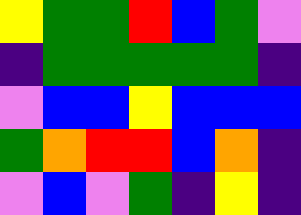[["yellow", "green", "green", "red", "blue", "green", "violet"], ["indigo", "green", "green", "green", "green", "green", "indigo"], ["violet", "blue", "blue", "yellow", "blue", "blue", "blue"], ["green", "orange", "red", "red", "blue", "orange", "indigo"], ["violet", "blue", "violet", "green", "indigo", "yellow", "indigo"]]